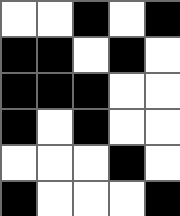[["white", "white", "black", "white", "black"], ["black", "black", "white", "black", "white"], ["black", "black", "black", "white", "white"], ["black", "white", "black", "white", "white"], ["white", "white", "white", "black", "white"], ["black", "white", "white", "white", "black"]]